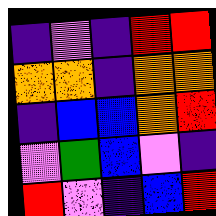[["indigo", "violet", "indigo", "red", "red"], ["orange", "orange", "indigo", "orange", "orange"], ["indigo", "blue", "blue", "orange", "red"], ["violet", "green", "blue", "violet", "indigo"], ["red", "violet", "indigo", "blue", "red"]]